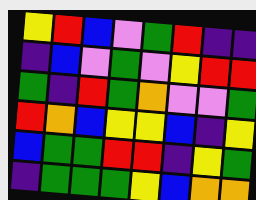[["yellow", "red", "blue", "violet", "green", "red", "indigo", "indigo"], ["indigo", "blue", "violet", "green", "violet", "yellow", "red", "red"], ["green", "indigo", "red", "green", "orange", "violet", "violet", "green"], ["red", "orange", "blue", "yellow", "yellow", "blue", "indigo", "yellow"], ["blue", "green", "green", "red", "red", "indigo", "yellow", "green"], ["indigo", "green", "green", "green", "yellow", "blue", "orange", "orange"]]